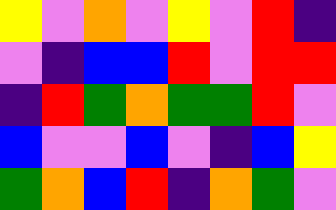[["yellow", "violet", "orange", "violet", "yellow", "violet", "red", "indigo"], ["violet", "indigo", "blue", "blue", "red", "violet", "red", "red"], ["indigo", "red", "green", "orange", "green", "green", "red", "violet"], ["blue", "violet", "violet", "blue", "violet", "indigo", "blue", "yellow"], ["green", "orange", "blue", "red", "indigo", "orange", "green", "violet"]]